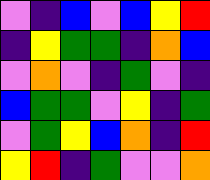[["violet", "indigo", "blue", "violet", "blue", "yellow", "red"], ["indigo", "yellow", "green", "green", "indigo", "orange", "blue"], ["violet", "orange", "violet", "indigo", "green", "violet", "indigo"], ["blue", "green", "green", "violet", "yellow", "indigo", "green"], ["violet", "green", "yellow", "blue", "orange", "indigo", "red"], ["yellow", "red", "indigo", "green", "violet", "violet", "orange"]]